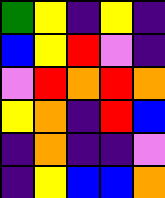[["green", "yellow", "indigo", "yellow", "indigo"], ["blue", "yellow", "red", "violet", "indigo"], ["violet", "red", "orange", "red", "orange"], ["yellow", "orange", "indigo", "red", "blue"], ["indigo", "orange", "indigo", "indigo", "violet"], ["indigo", "yellow", "blue", "blue", "orange"]]